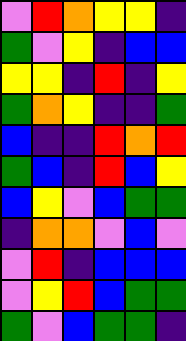[["violet", "red", "orange", "yellow", "yellow", "indigo"], ["green", "violet", "yellow", "indigo", "blue", "blue"], ["yellow", "yellow", "indigo", "red", "indigo", "yellow"], ["green", "orange", "yellow", "indigo", "indigo", "green"], ["blue", "indigo", "indigo", "red", "orange", "red"], ["green", "blue", "indigo", "red", "blue", "yellow"], ["blue", "yellow", "violet", "blue", "green", "green"], ["indigo", "orange", "orange", "violet", "blue", "violet"], ["violet", "red", "indigo", "blue", "blue", "blue"], ["violet", "yellow", "red", "blue", "green", "green"], ["green", "violet", "blue", "green", "green", "indigo"]]